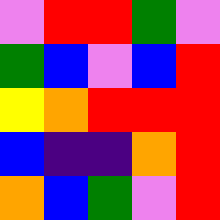[["violet", "red", "red", "green", "violet"], ["green", "blue", "violet", "blue", "red"], ["yellow", "orange", "red", "red", "red"], ["blue", "indigo", "indigo", "orange", "red"], ["orange", "blue", "green", "violet", "red"]]